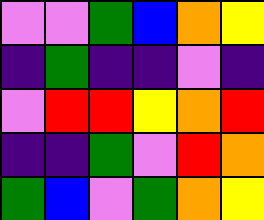[["violet", "violet", "green", "blue", "orange", "yellow"], ["indigo", "green", "indigo", "indigo", "violet", "indigo"], ["violet", "red", "red", "yellow", "orange", "red"], ["indigo", "indigo", "green", "violet", "red", "orange"], ["green", "blue", "violet", "green", "orange", "yellow"]]